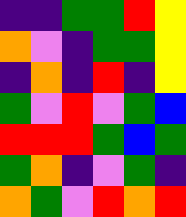[["indigo", "indigo", "green", "green", "red", "yellow"], ["orange", "violet", "indigo", "green", "green", "yellow"], ["indigo", "orange", "indigo", "red", "indigo", "yellow"], ["green", "violet", "red", "violet", "green", "blue"], ["red", "red", "red", "green", "blue", "green"], ["green", "orange", "indigo", "violet", "green", "indigo"], ["orange", "green", "violet", "red", "orange", "red"]]